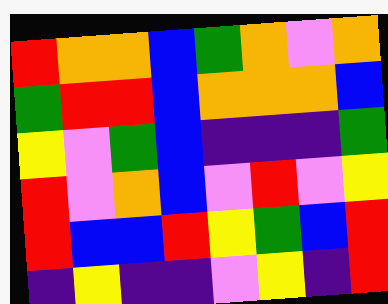[["red", "orange", "orange", "blue", "green", "orange", "violet", "orange"], ["green", "red", "red", "blue", "orange", "orange", "orange", "blue"], ["yellow", "violet", "green", "blue", "indigo", "indigo", "indigo", "green"], ["red", "violet", "orange", "blue", "violet", "red", "violet", "yellow"], ["red", "blue", "blue", "red", "yellow", "green", "blue", "red"], ["indigo", "yellow", "indigo", "indigo", "violet", "yellow", "indigo", "red"]]